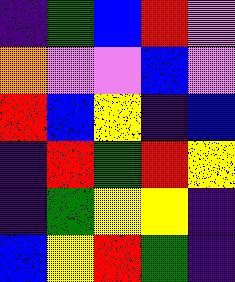[["indigo", "green", "blue", "red", "violet"], ["orange", "violet", "violet", "blue", "violet"], ["red", "blue", "yellow", "indigo", "blue"], ["indigo", "red", "green", "red", "yellow"], ["indigo", "green", "yellow", "yellow", "indigo"], ["blue", "yellow", "red", "green", "indigo"]]